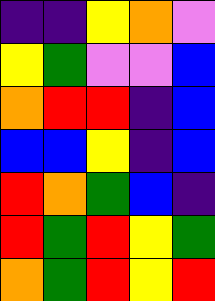[["indigo", "indigo", "yellow", "orange", "violet"], ["yellow", "green", "violet", "violet", "blue"], ["orange", "red", "red", "indigo", "blue"], ["blue", "blue", "yellow", "indigo", "blue"], ["red", "orange", "green", "blue", "indigo"], ["red", "green", "red", "yellow", "green"], ["orange", "green", "red", "yellow", "red"]]